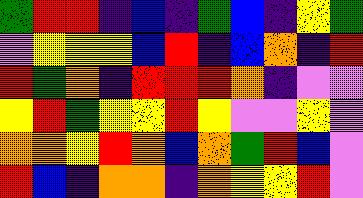[["green", "red", "red", "indigo", "blue", "indigo", "green", "blue", "indigo", "yellow", "green"], ["violet", "yellow", "yellow", "yellow", "blue", "red", "indigo", "blue", "orange", "indigo", "red"], ["red", "green", "orange", "indigo", "red", "red", "red", "orange", "indigo", "violet", "violet"], ["yellow", "red", "green", "yellow", "yellow", "red", "yellow", "violet", "violet", "yellow", "violet"], ["orange", "orange", "yellow", "red", "orange", "blue", "orange", "green", "red", "blue", "violet"], ["red", "blue", "indigo", "orange", "orange", "indigo", "orange", "yellow", "yellow", "red", "violet"]]